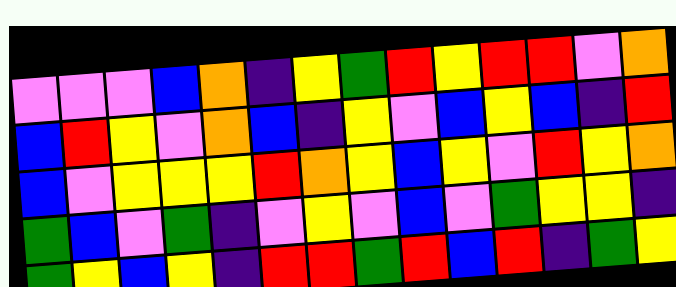[["violet", "violet", "violet", "blue", "orange", "indigo", "yellow", "green", "red", "yellow", "red", "red", "violet", "orange"], ["blue", "red", "yellow", "violet", "orange", "blue", "indigo", "yellow", "violet", "blue", "yellow", "blue", "indigo", "red"], ["blue", "violet", "yellow", "yellow", "yellow", "red", "orange", "yellow", "blue", "yellow", "violet", "red", "yellow", "orange"], ["green", "blue", "violet", "green", "indigo", "violet", "yellow", "violet", "blue", "violet", "green", "yellow", "yellow", "indigo"], ["green", "yellow", "blue", "yellow", "indigo", "red", "red", "green", "red", "blue", "red", "indigo", "green", "yellow"]]